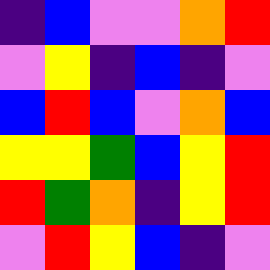[["indigo", "blue", "violet", "violet", "orange", "red"], ["violet", "yellow", "indigo", "blue", "indigo", "violet"], ["blue", "red", "blue", "violet", "orange", "blue"], ["yellow", "yellow", "green", "blue", "yellow", "red"], ["red", "green", "orange", "indigo", "yellow", "red"], ["violet", "red", "yellow", "blue", "indigo", "violet"]]